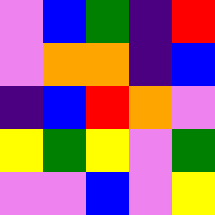[["violet", "blue", "green", "indigo", "red"], ["violet", "orange", "orange", "indigo", "blue"], ["indigo", "blue", "red", "orange", "violet"], ["yellow", "green", "yellow", "violet", "green"], ["violet", "violet", "blue", "violet", "yellow"]]